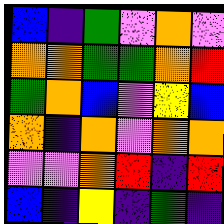[["blue", "indigo", "green", "violet", "orange", "violet"], ["orange", "orange", "green", "green", "orange", "red"], ["green", "orange", "blue", "violet", "yellow", "blue"], ["orange", "indigo", "orange", "violet", "orange", "orange"], ["violet", "violet", "orange", "red", "indigo", "red"], ["blue", "indigo", "yellow", "indigo", "green", "indigo"]]